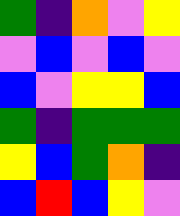[["green", "indigo", "orange", "violet", "yellow"], ["violet", "blue", "violet", "blue", "violet"], ["blue", "violet", "yellow", "yellow", "blue"], ["green", "indigo", "green", "green", "green"], ["yellow", "blue", "green", "orange", "indigo"], ["blue", "red", "blue", "yellow", "violet"]]